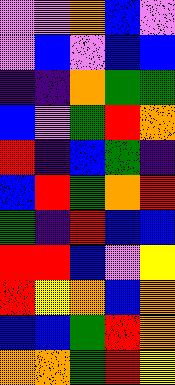[["violet", "violet", "orange", "blue", "violet"], ["violet", "blue", "violet", "blue", "blue"], ["indigo", "indigo", "orange", "green", "green"], ["blue", "violet", "green", "red", "orange"], ["red", "indigo", "blue", "green", "indigo"], ["blue", "red", "green", "orange", "red"], ["green", "indigo", "red", "blue", "blue"], ["red", "red", "blue", "violet", "yellow"], ["red", "yellow", "orange", "blue", "orange"], ["blue", "blue", "green", "red", "orange"], ["orange", "orange", "green", "red", "yellow"]]